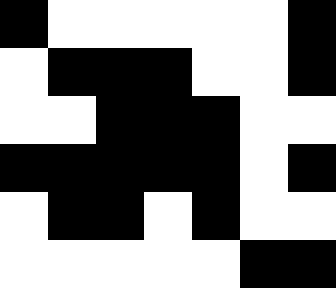[["black", "white", "white", "white", "white", "white", "black"], ["white", "black", "black", "black", "white", "white", "black"], ["white", "white", "black", "black", "black", "white", "white"], ["black", "black", "black", "black", "black", "white", "black"], ["white", "black", "black", "white", "black", "white", "white"], ["white", "white", "white", "white", "white", "black", "black"]]